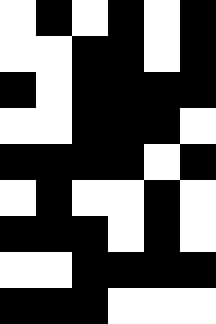[["white", "black", "white", "black", "white", "black"], ["white", "white", "black", "black", "white", "black"], ["black", "white", "black", "black", "black", "black"], ["white", "white", "black", "black", "black", "white"], ["black", "black", "black", "black", "white", "black"], ["white", "black", "white", "white", "black", "white"], ["black", "black", "black", "white", "black", "white"], ["white", "white", "black", "black", "black", "black"], ["black", "black", "black", "white", "white", "white"]]